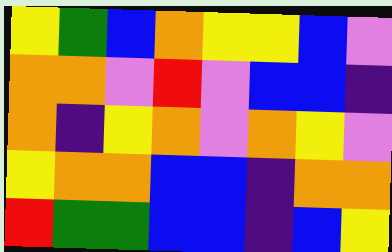[["yellow", "green", "blue", "orange", "yellow", "yellow", "blue", "violet"], ["orange", "orange", "violet", "red", "violet", "blue", "blue", "indigo"], ["orange", "indigo", "yellow", "orange", "violet", "orange", "yellow", "violet"], ["yellow", "orange", "orange", "blue", "blue", "indigo", "orange", "orange"], ["red", "green", "green", "blue", "blue", "indigo", "blue", "yellow"]]